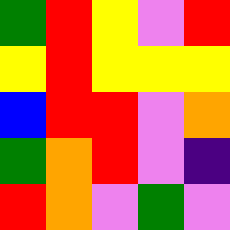[["green", "red", "yellow", "violet", "red"], ["yellow", "red", "yellow", "yellow", "yellow"], ["blue", "red", "red", "violet", "orange"], ["green", "orange", "red", "violet", "indigo"], ["red", "orange", "violet", "green", "violet"]]